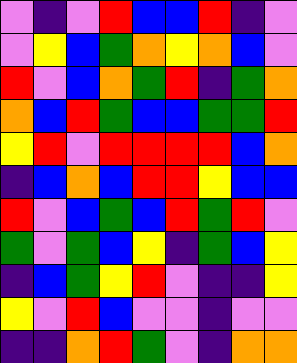[["violet", "indigo", "violet", "red", "blue", "blue", "red", "indigo", "violet"], ["violet", "yellow", "blue", "green", "orange", "yellow", "orange", "blue", "violet"], ["red", "violet", "blue", "orange", "green", "red", "indigo", "green", "orange"], ["orange", "blue", "red", "green", "blue", "blue", "green", "green", "red"], ["yellow", "red", "violet", "red", "red", "red", "red", "blue", "orange"], ["indigo", "blue", "orange", "blue", "red", "red", "yellow", "blue", "blue"], ["red", "violet", "blue", "green", "blue", "red", "green", "red", "violet"], ["green", "violet", "green", "blue", "yellow", "indigo", "green", "blue", "yellow"], ["indigo", "blue", "green", "yellow", "red", "violet", "indigo", "indigo", "yellow"], ["yellow", "violet", "red", "blue", "violet", "violet", "indigo", "violet", "violet"], ["indigo", "indigo", "orange", "red", "green", "violet", "indigo", "orange", "orange"]]